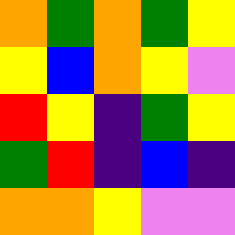[["orange", "green", "orange", "green", "yellow"], ["yellow", "blue", "orange", "yellow", "violet"], ["red", "yellow", "indigo", "green", "yellow"], ["green", "red", "indigo", "blue", "indigo"], ["orange", "orange", "yellow", "violet", "violet"]]